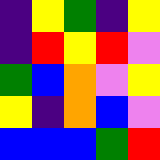[["indigo", "yellow", "green", "indigo", "yellow"], ["indigo", "red", "yellow", "red", "violet"], ["green", "blue", "orange", "violet", "yellow"], ["yellow", "indigo", "orange", "blue", "violet"], ["blue", "blue", "blue", "green", "red"]]